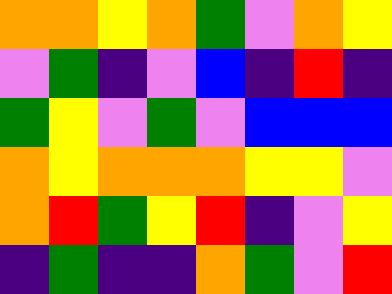[["orange", "orange", "yellow", "orange", "green", "violet", "orange", "yellow"], ["violet", "green", "indigo", "violet", "blue", "indigo", "red", "indigo"], ["green", "yellow", "violet", "green", "violet", "blue", "blue", "blue"], ["orange", "yellow", "orange", "orange", "orange", "yellow", "yellow", "violet"], ["orange", "red", "green", "yellow", "red", "indigo", "violet", "yellow"], ["indigo", "green", "indigo", "indigo", "orange", "green", "violet", "red"]]